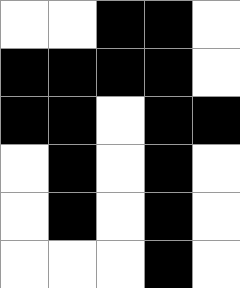[["white", "white", "black", "black", "white"], ["black", "black", "black", "black", "white"], ["black", "black", "white", "black", "black"], ["white", "black", "white", "black", "white"], ["white", "black", "white", "black", "white"], ["white", "white", "white", "black", "white"]]